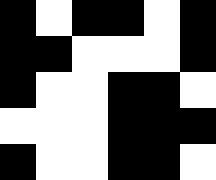[["black", "white", "black", "black", "white", "black"], ["black", "black", "white", "white", "white", "black"], ["black", "white", "white", "black", "black", "white"], ["white", "white", "white", "black", "black", "black"], ["black", "white", "white", "black", "black", "white"]]